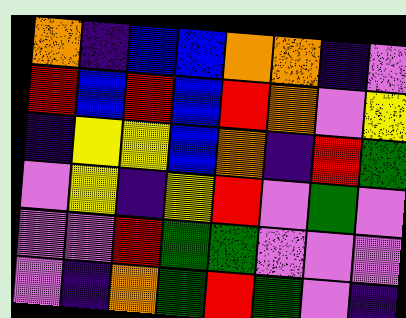[["orange", "indigo", "blue", "blue", "orange", "orange", "indigo", "violet"], ["red", "blue", "red", "blue", "red", "orange", "violet", "yellow"], ["indigo", "yellow", "yellow", "blue", "orange", "indigo", "red", "green"], ["violet", "yellow", "indigo", "yellow", "red", "violet", "green", "violet"], ["violet", "violet", "red", "green", "green", "violet", "violet", "violet"], ["violet", "indigo", "orange", "green", "red", "green", "violet", "indigo"]]